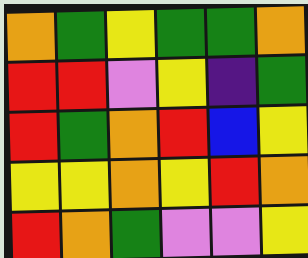[["orange", "green", "yellow", "green", "green", "orange"], ["red", "red", "violet", "yellow", "indigo", "green"], ["red", "green", "orange", "red", "blue", "yellow"], ["yellow", "yellow", "orange", "yellow", "red", "orange"], ["red", "orange", "green", "violet", "violet", "yellow"]]